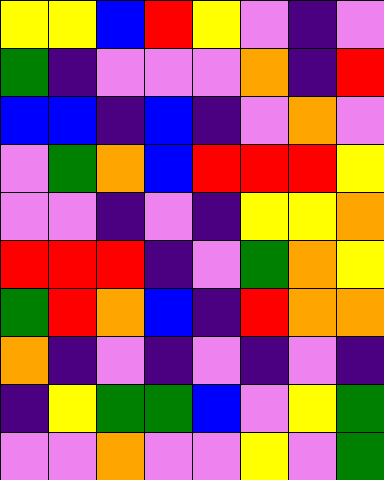[["yellow", "yellow", "blue", "red", "yellow", "violet", "indigo", "violet"], ["green", "indigo", "violet", "violet", "violet", "orange", "indigo", "red"], ["blue", "blue", "indigo", "blue", "indigo", "violet", "orange", "violet"], ["violet", "green", "orange", "blue", "red", "red", "red", "yellow"], ["violet", "violet", "indigo", "violet", "indigo", "yellow", "yellow", "orange"], ["red", "red", "red", "indigo", "violet", "green", "orange", "yellow"], ["green", "red", "orange", "blue", "indigo", "red", "orange", "orange"], ["orange", "indigo", "violet", "indigo", "violet", "indigo", "violet", "indigo"], ["indigo", "yellow", "green", "green", "blue", "violet", "yellow", "green"], ["violet", "violet", "orange", "violet", "violet", "yellow", "violet", "green"]]